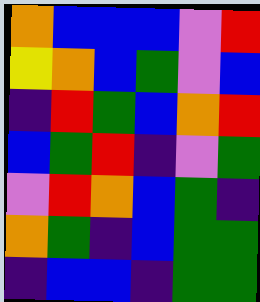[["orange", "blue", "blue", "blue", "violet", "red"], ["yellow", "orange", "blue", "green", "violet", "blue"], ["indigo", "red", "green", "blue", "orange", "red"], ["blue", "green", "red", "indigo", "violet", "green"], ["violet", "red", "orange", "blue", "green", "indigo"], ["orange", "green", "indigo", "blue", "green", "green"], ["indigo", "blue", "blue", "indigo", "green", "green"]]